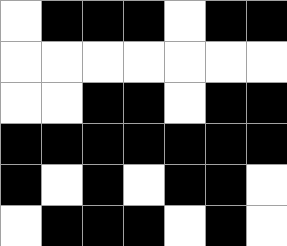[["white", "black", "black", "black", "white", "black", "black"], ["white", "white", "white", "white", "white", "white", "white"], ["white", "white", "black", "black", "white", "black", "black"], ["black", "black", "black", "black", "black", "black", "black"], ["black", "white", "black", "white", "black", "black", "white"], ["white", "black", "black", "black", "white", "black", "white"]]